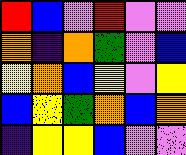[["red", "blue", "violet", "red", "violet", "violet"], ["orange", "indigo", "orange", "green", "violet", "blue"], ["yellow", "orange", "blue", "yellow", "violet", "yellow"], ["blue", "yellow", "green", "orange", "blue", "orange"], ["indigo", "yellow", "yellow", "blue", "violet", "violet"]]